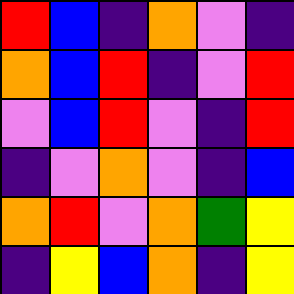[["red", "blue", "indigo", "orange", "violet", "indigo"], ["orange", "blue", "red", "indigo", "violet", "red"], ["violet", "blue", "red", "violet", "indigo", "red"], ["indigo", "violet", "orange", "violet", "indigo", "blue"], ["orange", "red", "violet", "orange", "green", "yellow"], ["indigo", "yellow", "blue", "orange", "indigo", "yellow"]]